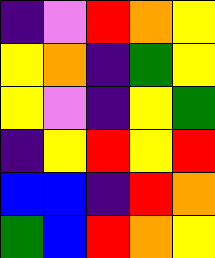[["indigo", "violet", "red", "orange", "yellow"], ["yellow", "orange", "indigo", "green", "yellow"], ["yellow", "violet", "indigo", "yellow", "green"], ["indigo", "yellow", "red", "yellow", "red"], ["blue", "blue", "indigo", "red", "orange"], ["green", "blue", "red", "orange", "yellow"]]